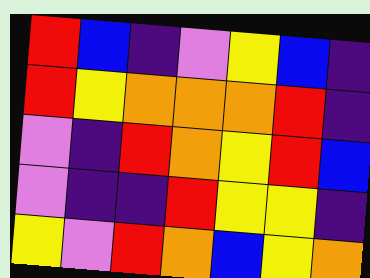[["red", "blue", "indigo", "violet", "yellow", "blue", "indigo"], ["red", "yellow", "orange", "orange", "orange", "red", "indigo"], ["violet", "indigo", "red", "orange", "yellow", "red", "blue"], ["violet", "indigo", "indigo", "red", "yellow", "yellow", "indigo"], ["yellow", "violet", "red", "orange", "blue", "yellow", "orange"]]